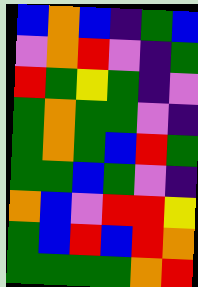[["blue", "orange", "blue", "indigo", "green", "blue"], ["violet", "orange", "red", "violet", "indigo", "green"], ["red", "green", "yellow", "green", "indigo", "violet"], ["green", "orange", "green", "green", "violet", "indigo"], ["green", "orange", "green", "blue", "red", "green"], ["green", "green", "blue", "green", "violet", "indigo"], ["orange", "blue", "violet", "red", "red", "yellow"], ["green", "blue", "red", "blue", "red", "orange"], ["green", "green", "green", "green", "orange", "red"]]